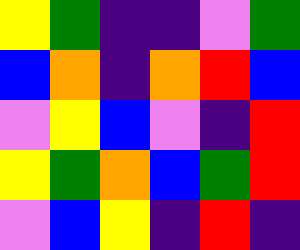[["yellow", "green", "indigo", "indigo", "violet", "green"], ["blue", "orange", "indigo", "orange", "red", "blue"], ["violet", "yellow", "blue", "violet", "indigo", "red"], ["yellow", "green", "orange", "blue", "green", "red"], ["violet", "blue", "yellow", "indigo", "red", "indigo"]]